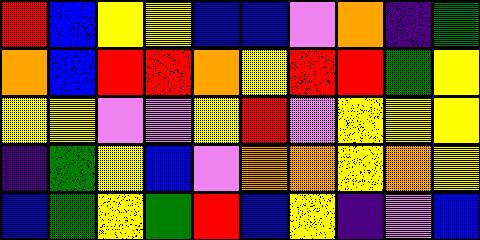[["red", "blue", "yellow", "yellow", "blue", "blue", "violet", "orange", "indigo", "green"], ["orange", "blue", "red", "red", "orange", "yellow", "red", "red", "green", "yellow"], ["yellow", "yellow", "violet", "violet", "yellow", "red", "violet", "yellow", "yellow", "yellow"], ["indigo", "green", "yellow", "blue", "violet", "orange", "orange", "yellow", "orange", "yellow"], ["blue", "green", "yellow", "green", "red", "blue", "yellow", "indigo", "violet", "blue"]]